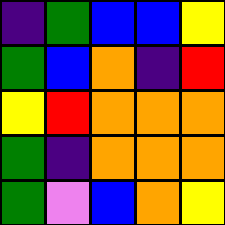[["indigo", "green", "blue", "blue", "yellow"], ["green", "blue", "orange", "indigo", "red"], ["yellow", "red", "orange", "orange", "orange"], ["green", "indigo", "orange", "orange", "orange"], ["green", "violet", "blue", "orange", "yellow"]]